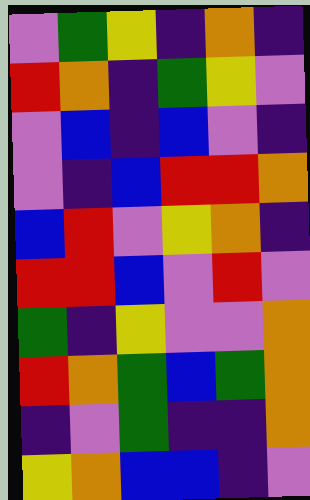[["violet", "green", "yellow", "indigo", "orange", "indigo"], ["red", "orange", "indigo", "green", "yellow", "violet"], ["violet", "blue", "indigo", "blue", "violet", "indigo"], ["violet", "indigo", "blue", "red", "red", "orange"], ["blue", "red", "violet", "yellow", "orange", "indigo"], ["red", "red", "blue", "violet", "red", "violet"], ["green", "indigo", "yellow", "violet", "violet", "orange"], ["red", "orange", "green", "blue", "green", "orange"], ["indigo", "violet", "green", "indigo", "indigo", "orange"], ["yellow", "orange", "blue", "blue", "indigo", "violet"]]